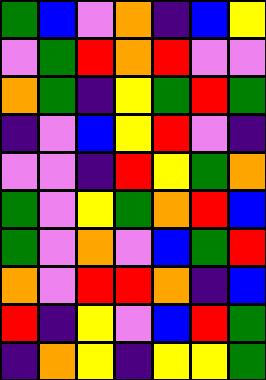[["green", "blue", "violet", "orange", "indigo", "blue", "yellow"], ["violet", "green", "red", "orange", "red", "violet", "violet"], ["orange", "green", "indigo", "yellow", "green", "red", "green"], ["indigo", "violet", "blue", "yellow", "red", "violet", "indigo"], ["violet", "violet", "indigo", "red", "yellow", "green", "orange"], ["green", "violet", "yellow", "green", "orange", "red", "blue"], ["green", "violet", "orange", "violet", "blue", "green", "red"], ["orange", "violet", "red", "red", "orange", "indigo", "blue"], ["red", "indigo", "yellow", "violet", "blue", "red", "green"], ["indigo", "orange", "yellow", "indigo", "yellow", "yellow", "green"]]